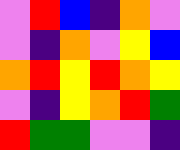[["violet", "red", "blue", "indigo", "orange", "violet"], ["violet", "indigo", "orange", "violet", "yellow", "blue"], ["orange", "red", "yellow", "red", "orange", "yellow"], ["violet", "indigo", "yellow", "orange", "red", "green"], ["red", "green", "green", "violet", "violet", "indigo"]]